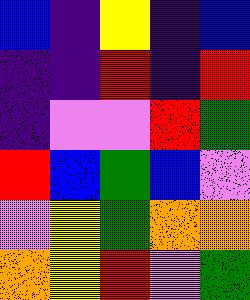[["blue", "indigo", "yellow", "indigo", "blue"], ["indigo", "indigo", "red", "indigo", "red"], ["indigo", "violet", "violet", "red", "green"], ["red", "blue", "green", "blue", "violet"], ["violet", "yellow", "green", "orange", "orange"], ["orange", "yellow", "red", "violet", "green"]]